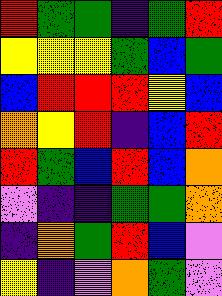[["red", "green", "green", "indigo", "green", "red"], ["yellow", "yellow", "yellow", "green", "blue", "green"], ["blue", "red", "red", "red", "yellow", "blue"], ["orange", "yellow", "red", "indigo", "blue", "red"], ["red", "green", "blue", "red", "blue", "orange"], ["violet", "indigo", "indigo", "green", "green", "orange"], ["indigo", "orange", "green", "red", "blue", "violet"], ["yellow", "indigo", "violet", "orange", "green", "violet"]]